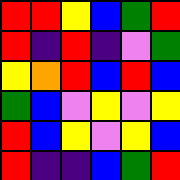[["red", "red", "yellow", "blue", "green", "red"], ["red", "indigo", "red", "indigo", "violet", "green"], ["yellow", "orange", "red", "blue", "red", "blue"], ["green", "blue", "violet", "yellow", "violet", "yellow"], ["red", "blue", "yellow", "violet", "yellow", "blue"], ["red", "indigo", "indigo", "blue", "green", "red"]]